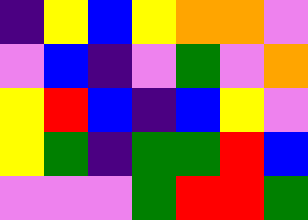[["indigo", "yellow", "blue", "yellow", "orange", "orange", "violet"], ["violet", "blue", "indigo", "violet", "green", "violet", "orange"], ["yellow", "red", "blue", "indigo", "blue", "yellow", "violet"], ["yellow", "green", "indigo", "green", "green", "red", "blue"], ["violet", "violet", "violet", "green", "red", "red", "green"]]